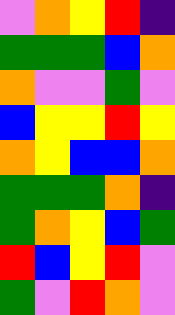[["violet", "orange", "yellow", "red", "indigo"], ["green", "green", "green", "blue", "orange"], ["orange", "violet", "violet", "green", "violet"], ["blue", "yellow", "yellow", "red", "yellow"], ["orange", "yellow", "blue", "blue", "orange"], ["green", "green", "green", "orange", "indigo"], ["green", "orange", "yellow", "blue", "green"], ["red", "blue", "yellow", "red", "violet"], ["green", "violet", "red", "orange", "violet"]]